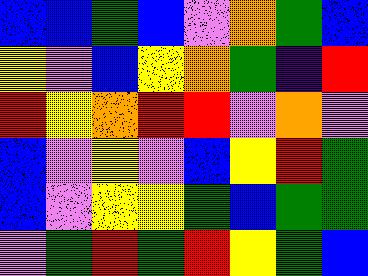[["blue", "blue", "green", "blue", "violet", "orange", "green", "blue"], ["yellow", "violet", "blue", "yellow", "orange", "green", "indigo", "red"], ["red", "yellow", "orange", "red", "red", "violet", "orange", "violet"], ["blue", "violet", "yellow", "violet", "blue", "yellow", "red", "green"], ["blue", "violet", "yellow", "yellow", "green", "blue", "green", "green"], ["violet", "green", "red", "green", "red", "yellow", "green", "blue"]]